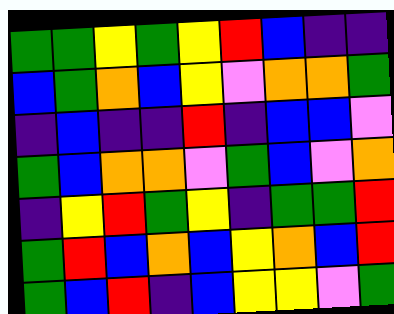[["green", "green", "yellow", "green", "yellow", "red", "blue", "indigo", "indigo"], ["blue", "green", "orange", "blue", "yellow", "violet", "orange", "orange", "green"], ["indigo", "blue", "indigo", "indigo", "red", "indigo", "blue", "blue", "violet"], ["green", "blue", "orange", "orange", "violet", "green", "blue", "violet", "orange"], ["indigo", "yellow", "red", "green", "yellow", "indigo", "green", "green", "red"], ["green", "red", "blue", "orange", "blue", "yellow", "orange", "blue", "red"], ["green", "blue", "red", "indigo", "blue", "yellow", "yellow", "violet", "green"]]